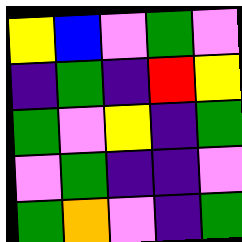[["yellow", "blue", "violet", "green", "violet"], ["indigo", "green", "indigo", "red", "yellow"], ["green", "violet", "yellow", "indigo", "green"], ["violet", "green", "indigo", "indigo", "violet"], ["green", "orange", "violet", "indigo", "green"]]